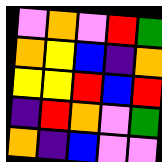[["violet", "orange", "violet", "red", "green"], ["orange", "yellow", "blue", "indigo", "orange"], ["yellow", "yellow", "red", "blue", "red"], ["indigo", "red", "orange", "violet", "green"], ["orange", "indigo", "blue", "violet", "violet"]]